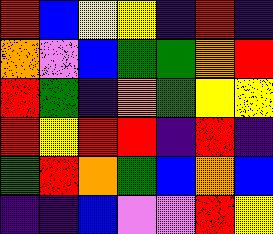[["red", "blue", "yellow", "yellow", "indigo", "red", "indigo"], ["orange", "violet", "blue", "green", "green", "orange", "red"], ["red", "green", "indigo", "orange", "green", "yellow", "yellow"], ["red", "yellow", "red", "red", "indigo", "red", "indigo"], ["green", "red", "orange", "green", "blue", "orange", "blue"], ["indigo", "indigo", "blue", "violet", "violet", "red", "yellow"]]